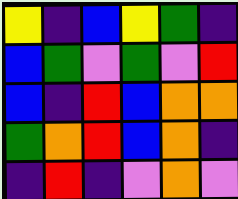[["yellow", "indigo", "blue", "yellow", "green", "indigo"], ["blue", "green", "violet", "green", "violet", "red"], ["blue", "indigo", "red", "blue", "orange", "orange"], ["green", "orange", "red", "blue", "orange", "indigo"], ["indigo", "red", "indigo", "violet", "orange", "violet"]]